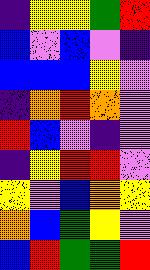[["indigo", "yellow", "yellow", "green", "red"], ["blue", "violet", "blue", "violet", "indigo"], ["blue", "blue", "blue", "yellow", "violet"], ["indigo", "orange", "red", "orange", "violet"], ["red", "blue", "violet", "indigo", "violet"], ["indigo", "yellow", "red", "red", "violet"], ["yellow", "violet", "blue", "orange", "yellow"], ["orange", "blue", "green", "yellow", "violet"], ["blue", "red", "green", "green", "red"]]